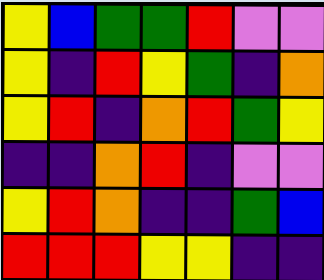[["yellow", "blue", "green", "green", "red", "violet", "violet"], ["yellow", "indigo", "red", "yellow", "green", "indigo", "orange"], ["yellow", "red", "indigo", "orange", "red", "green", "yellow"], ["indigo", "indigo", "orange", "red", "indigo", "violet", "violet"], ["yellow", "red", "orange", "indigo", "indigo", "green", "blue"], ["red", "red", "red", "yellow", "yellow", "indigo", "indigo"]]